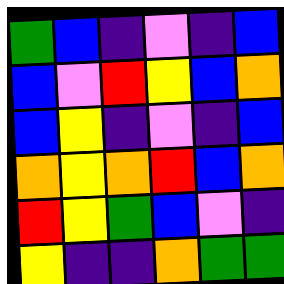[["green", "blue", "indigo", "violet", "indigo", "blue"], ["blue", "violet", "red", "yellow", "blue", "orange"], ["blue", "yellow", "indigo", "violet", "indigo", "blue"], ["orange", "yellow", "orange", "red", "blue", "orange"], ["red", "yellow", "green", "blue", "violet", "indigo"], ["yellow", "indigo", "indigo", "orange", "green", "green"]]